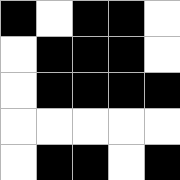[["black", "white", "black", "black", "white"], ["white", "black", "black", "black", "white"], ["white", "black", "black", "black", "black"], ["white", "white", "white", "white", "white"], ["white", "black", "black", "white", "black"]]